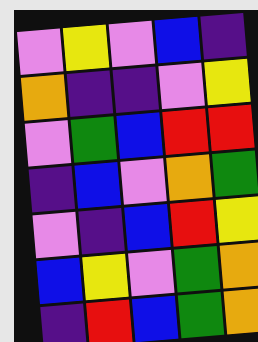[["violet", "yellow", "violet", "blue", "indigo"], ["orange", "indigo", "indigo", "violet", "yellow"], ["violet", "green", "blue", "red", "red"], ["indigo", "blue", "violet", "orange", "green"], ["violet", "indigo", "blue", "red", "yellow"], ["blue", "yellow", "violet", "green", "orange"], ["indigo", "red", "blue", "green", "orange"]]